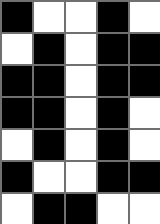[["black", "white", "white", "black", "white"], ["white", "black", "white", "black", "black"], ["black", "black", "white", "black", "black"], ["black", "black", "white", "black", "white"], ["white", "black", "white", "black", "white"], ["black", "white", "white", "black", "black"], ["white", "black", "black", "white", "white"]]